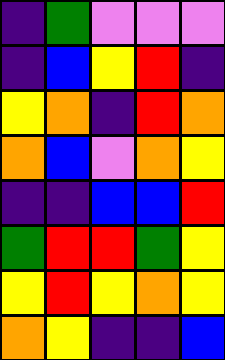[["indigo", "green", "violet", "violet", "violet"], ["indigo", "blue", "yellow", "red", "indigo"], ["yellow", "orange", "indigo", "red", "orange"], ["orange", "blue", "violet", "orange", "yellow"], ["indigo", "indigo", "blue", "blue", "red"], ["green", "red", "red", "green", "yellow"], ["yellow", "red", "yellow", "orange", "yellow"], ["orange", "yellow", "indigo", "indigo", "blue"]]